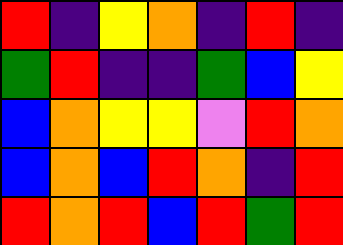[["red", "indigo", "yellow", "orange", "indigo", "red", "indigo"], ["green", "red", "indigo", "indigo", "green", "blue", "yellow"], ["blue", "orange", "yellow", "yellow", "violet", "red", "orange"], ["blue", "orange", "blue", "red", "orange", "indigo", "red"], ["red", "orange", "red", "blue", "red", "green", "red"]]